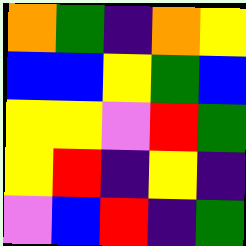[["orange", "green", "indigo", "orange", "yellow"], ["blue", "blue", "yellow", "green", "blue"], ["yellow", "yellow", "violet", "red", "green"], ["yellow", "red", "indigo", "yellow", "indigo"], ["violet", "blue", "red", "indigo", "green"]]